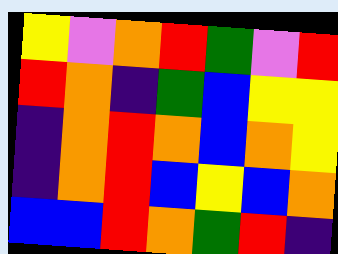[["yellow", "violet", "orange", "red", "green", "violet", "red"], ["red", "orange", "indigo", "green", "blue", "yellow", "yellow"], ["indigo", "orange", "red", "orange", "blue", "orange", "yellow"], ["indigo", "orange", "red", "blue", "yellow", "blue", "orange"], ["blue", "blue", "red", "orange", "green", "red", "indigo"]]